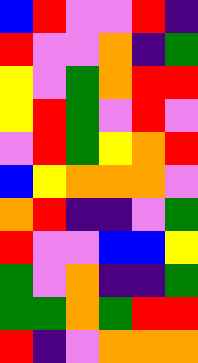[["blue", "red", "violet", "violet", "red", "indigo"], ["red", "violet", "violet", "orange", "indigo", "green"], ["yellow", "violet", "green", "orange", "red", "red"], ["yellow", "red", "green", "violet", "red", "violet"], ["violet", "red", "green", "yellow", "orange", "red"], ["blue", "yellow", "orange", "orange", "orange", "violet"], ["orange", "red", "indigo", "indigo", "violet", "green"], ["red", "violet", "violet", "blue", "blue", "yellow"], ["green", "violet", "orange", "indigo", "indigo", "green"], ["green", "green", "orange", "green", "red", "red"], ["red", "indigo", "violet", "orange", "orange", "orange"]]